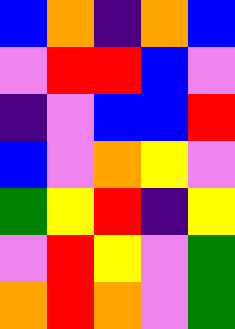[["blue", "orange", "indigo", "orange", "blue"], ["violet", "red", "red", "blue", "violet"], ["indigo", "violet", "blue", "blue", "red"], ["blue", "violet", "orange", "yellow", "violet"], ["green", "yellow", "red", "indigo", "yellow"], ["violet", "red", "yellow", "violet", "green"], ["orange", "red", "orange", "violet", "green"]]